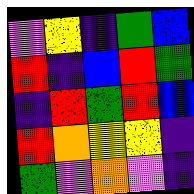[["violet", "yellow", "indigo", "green", "blue"], ["red", "indigo", "blue", "red", "green"], ["indigo", "red", "green", "red", "blue"], ["red", "orange", "yellow", "yellow", "indigo"], ["green", "violet", "orange", "violet", "indigo"]]